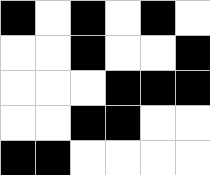[["black", "white", "black", "white", "black", "white"], ["white", "white", "black", "white", "white", "black"], ["white", "white", "white", "black", "black", "black"], ["white", "white", "black", "black", "white", "white"], ["black", "black", "white", "white", "white", "white"]]